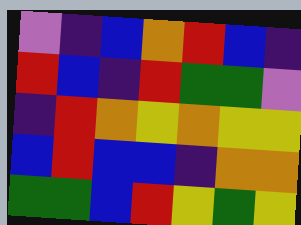[["violet", "indigo", "blue", "orange", "red", "blue", "indigo"], ["red", "blue", "indigo", "red", "green", "green", "violet"], ["indigo", "red", "orange", "yellow", "orange", "yellow", "yellow"], ["blue", "red", "blue", "blue", "indigo", "orange", "orange"], ["green", "green", "blue", "red", "yellow", "green", "yellow"]]